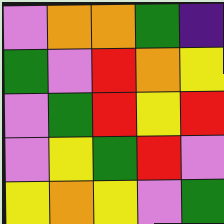[["violet", "orange", "orange", "green", "indigo"], ["green", "violet", "red", "orange", "yellow"], ["violet", "green", "red", "yellow", "red"], ["violet", "yellow", "green", "red", "violet"], ["yellow", "orange", "yellow", "violet", "green"]]